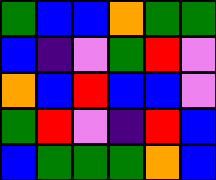[["green", "blue", "blue", "orange", "green", "green"], ["blue", "indigo", "violet", "green", "red", "violet"], ["orange", "blue", "red", "blue", "blue", "violet"], ["green", "red", "violet", "indigo", "red", "blue"], ["blue", "green", "green", "green", "orange", "blue"]]